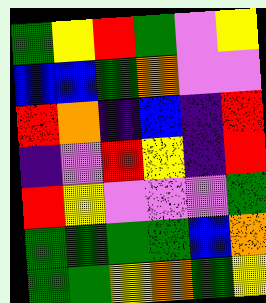[["green", "yellow", "red", "green", "violet", "yellow"], ["blue", "blue", "green", "orange", "violet", "violet"], ["red", "orange", "indigo", "blue", "indigo", "red"], ["indigo", "violet", "red", "yellow", "indigo", "red"], ["red", "yellow", "violet", "violet", "violet", "green"], ["green", "green", "green", "green", "blue", "orange"], ["green", "green", "yellow", "orange", "green", "yellow"]]